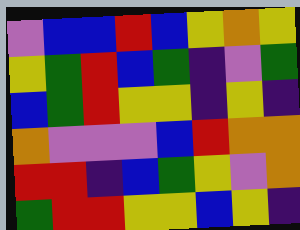[["violet", "blue", "blue", "red", "blue", "yellow", "orange", "yellow"], ["yellow", "green", "red", "blue", "green", "indigo", "violet", "green"], ["blue", "green", "red", "yellow", "yellow", "indigo", "yellow", "indigo"], ["orange", "violet", "violet", "violet", "blue", "red", "orange", "orange"], ["red", "red", "indigo", "blue", "green", "yellow", "violet", "orange"], ["green", "red", "red", "yellow", "yellow", "blue", "yellow", "indigo"]]